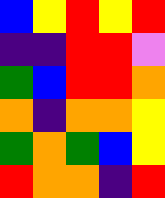[["blue", "yellow", "red", "yellow", "red"], ["indigo", "indigo", "red", "red", "violet"], ["green", "blue", "red", "red", "orange"], ["orange", "indigo", "orange", "orange", "yellow"], ["green", "orange", "green", "blue", "yellow"], ["red", "orange", "orange", "indigo", "red"]]